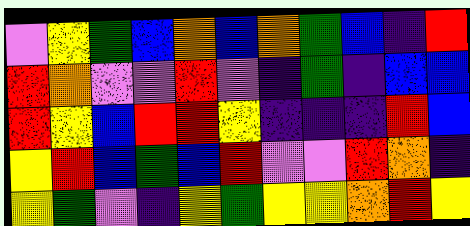[["violet", "yellow", "green", "blue", "orange", "blue", "orange", "green", "blue", "indigo", "red"], ["red", "orange", "violet", "violet", "red", "violet", "indigo", "green", "indigo", "blue", "blue"], ["red", "yellow", "blue", "red", "red", "yellow", "indigo", "indigo", "indigo", "red", "blue"], ["yellow", "red", "blue", "green", "blue", "red", "violet", "violet", "red", "orange", "indigo"], ["yellow", "green", "violet", "indigo", "yellow", "green", "yellow", "yellow", "orange", "red", "yellow"]]